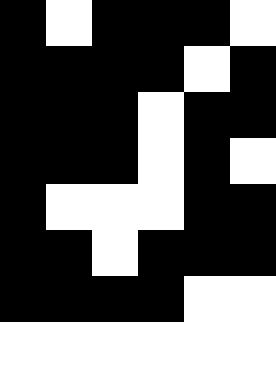[["black", "white", "black", "black", "black", "white"], ["black", "black", "black", "black", "white", "black"], ["black", "black", "black", "white", "black", "black"], ["black", "black", "black", "white", "black", "white"], ["black", "white", "white", "white", "black", "black"], ["black", "black", "white", "black", "black", "black"], ["black", "black", "black", "black", "white", "white"], ["white", "white", "white", "white", "white", "white"]]